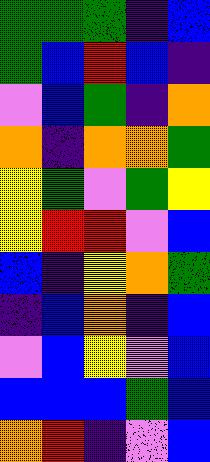[["green", "green", "green", "indigo", "blue"], ["green", "blue", "red", "blue", "indigo"], ["violet", "blue", "green", "indigo", "orange"], ["orange", "indigo", "orange", "orange", "green"], ["yellow", "green", "violet", "green", "yellow"], ["yellow", "red", "red", "violet", "blue"], ["blue", "indigo", "yellow", "orange", "green"], ["indigo", "blue", "orange", "indigo", "blue"], ["violet", "blue", "yellow", "violet", "blue"], ["blue", "blue", "blue", "green", "blue"], ["orange", "red", "indigo", "violet", "blue"]]